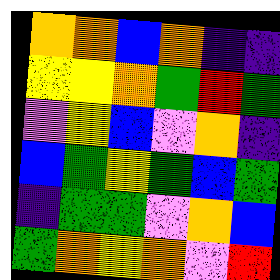[["orange", "orange", "blue", "orange", "indigo", "indigo"], ["yellow", "yellow", "orange", "green", "red", "green"], ["violet", "yellow", "blue", "violet", "orange", "indigo"], ["blue", "green", "yellow", "green", "blue", "green"], ["indigo", "green", "green", "violet", "orange", "blue"], ["green", "orange", "yellow", "orange", "violet", "red"]]